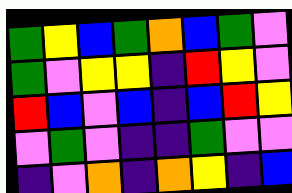[["green", "yellow", "blue", "green", "orange", "blue", "green", "violet"], ["green", "violet", "yellow", "yellow", "indigo", "red", "yellow", "violet"], ["red", "blue", "violet", "blue", "indigo", "blue", "red", "yellow"], ["violet", "green", "violet", "indigo", "indigo", "green", "violet", "violet"], ["indigo", "violet", "orange", "indigo", "orange", "yellow", "indigo", "blue"]]